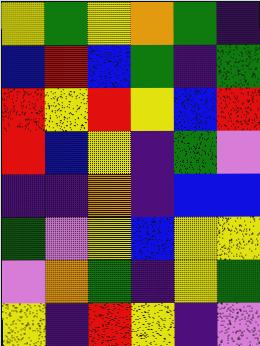[["yellow", "green", "yellow", "orange", "green", "indigo"], ["blue", "red", "blue", "green", "indigo", "green"], ["red", "yellow", "red", "yellow", "blue", "red"], ["red", "blue", "yellow", "indigo", "green", "violet"], ["indigo", "indigo", "orange", "indigo", "blue", "blue"], ["green", "violet", "yellow", "blue", "yellow", "yellow"], ["violet", "orange", "green", "indigo", "yellow", "green"], ["yellow", "indigo", "red", "yellow", "indigo", "violet"]]